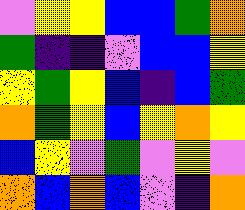[["violet", "yellow", "yellow", "blue", "blue", "green", "orange"], ["green", "indigo", "indigo", "violet", "blue", "blue", "yellow"], ["yellow", "green", "yellow", "blue", "indigo", "blue", "green"], ["orange", "green", "yellow", "blue", "yellow", "orange", "yellow"], ["blue", "yellow", "violet", "green", "violet", "yellow", "violet"], ["orange", "blue", "orange", "blue", "violet", "indigo", "orange"]]